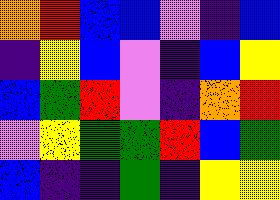[["orange", "red", "blue", "blue", "violet", "indigo", "blue"], ["indigo", "yellow", "blue", "violet", "indigo", "blue", "yellow"], ["blue", "green", "red", "violet", "indigo", "orange", "red"], ["violet", "yellow", "green", "green", "red", "blue", "green"], ["blue", "indigo", "indigo", "green", "indigo", "yellow", "yellow"]]